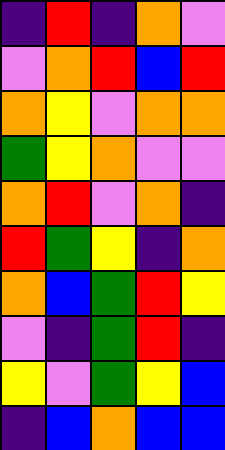[["indigo", "red", "indigo", "orange", "violet"], ["violet", "orange", "red", "blue", "red"], ["orange", "yellow", "violet", "orange", "orange"], ["green", "yellow", "orange", "violet", "violet"], ["orange", "red", "violet", "orange", "indigo"], ["red", "green", "yellow", "indigo", "orange"], ["orange", "blue", "green", "red", "yellow"], ["violet", "indigo", "green", "red", "indigo"], ["yellow", "violet", "green", "yellow", "blue"], ["indigo", "blue", "orange", "blue", "blue"]]